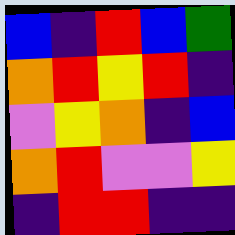[["blue", "indigo", "red", "blue", "green"], ["orange", "red", "yellow", "red", "indigo"], ["violet", "yellow", "orange", "indigo", "blue"], ["orange", "red", "violet", "violet", "yellow"], ["indigo", "red", "red", "indigo", "indigo"]]